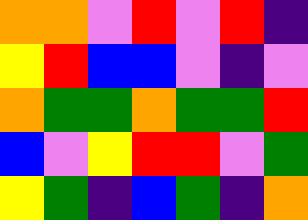[["orange", "orange", "violet", "red", "violet", "red", "indigo"], ["yellow", "red", "blue", "blue", "violet", "indigo", "violet"], ["orange", "green", "green", "orange", "green", "green", "red"], ["blue", "violet", "yellow", "red", "red", "violet", "green"], ["yellow", "green", "indigo", "blue", "green", "indigo", "orange"]]